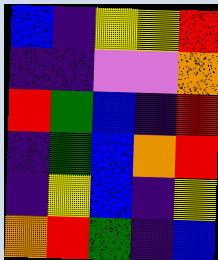[["blue", "indigo", "yellow", "yellow", "red"], ["indigo", "indigo", "violet", "violet", "orange"], ["red", "green", "blue", "indigo", "red"], ["indigo", "green", "blue", "orange", "red"], ["indigo", "yellow", "blue", "indigo", "yellow"], ["orange", "red", "green", "indigo", "blue"]]